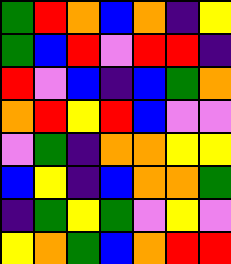[["green", "red", "orange", "blue", "orange", "indigo", "yellow"], ["green", "blue", "red", "violet", "red", "red", "indigo"], ["red", "violet", "blue", "indigo", "blue", "green", "orange"], ["orange", "red", "yellow", "red", "blue", "violet", "violet"], ["violet", "green", "indigo", "orange", "orange", "yellow", "yellow"], ["blue", "yellow", "indigo", "blue", "orange", "orange", "green"], ["indigo", "green", "yellow", "green", "violet", "yellow", "violet"], ["yellow", "orange", "green", "blue", "orange", "red", "red"]]